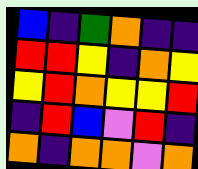[["blue", "indigo", "green", "orange", "indigo", "indigo"], ["red", "red", "yellow", "indigo", "orange", "yellow"], ["yellow", "red", "orange", "yellow", "yellow", "red"], ["indigo", "red", "blue", "violet", "red", "indigo"], ["orange", "indigo", "orange", "orange", "violet", "orange"]]